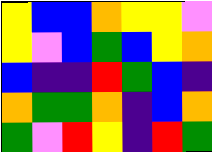[["yellow", "blue", "blue", "orange", "yellow", "yellow", "violet"], ["yellow", "violet", "blue", "green", "blue", "yellow", "orange"], ["blue", "indigo", "indigo", "red", "green", "blue", "indigo"], ["orange", "green", "green", "orange", "indigo", "blue", "orange"], ["green", "violet", "red", "yellow", "indigo", "red", "green"]]